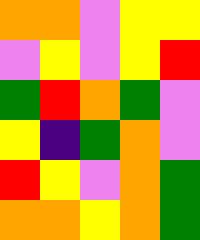[["orange", "orange", "violet", "yellow", "yellow"], ["violet", "yellow", "violet", "yellow", "red"], ["green", "red", "orange", "green", "violet"], ["yellow", "indigo", "green", "orange", "violet"], ["red", "yellow", "violet", "orange", "green"], ["orange", "orange", "yellow", "orange", "green"]]